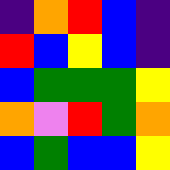[["indigo", "orange", "red", "blue", "indigo"], ["red", "blue", "yellow", "blue", "indigo"], ["blue", "green", "green", "green", "yellow"], ["orange", "violet", "red", "green", "orange"], ["blue", "green", "blue", "blue", "yellow"]]